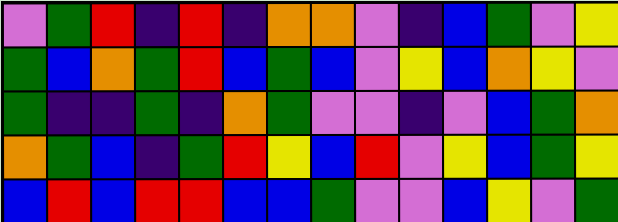[["violet", "green", "red", "indigo", "red", "indigo", "orange", "orange", "violet", "indigo", "blue", "green", "violet", "yellow"], ["green", "blue", "orange", "green", "red", "blue", "green", "blue", "violet", "yellow", "blue", "orange", "yellow", "violet"], ["green", "indigo", "indigo", "green", "indigo", "orange", "green", "violet", "violet", "indigo", "violet", "blue", "green", "orange"], ["orange", "green", "blue", "indigo", "green", "red", "yellow", "blue", "red", "violet", "yellow", "blue", "green", "yellow"], ["blue", "red", "blue", "red", "red", "blue", "blue", "green", "violet", "violet", "blue", "yellow", "violet", "green"]]